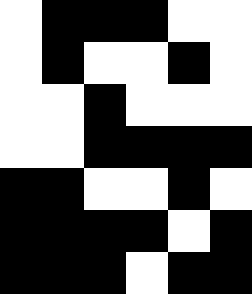[["white", "black", "black", "black", "white", "white"], ["white", "black", "white", "white", "black", "white"], ["white", "white", "black", "white", "white", "white"], ["white", "white", "black", "black", "black", "black"], ["black", "black", "white", "white", "black", "white"], ["black", "black", "black", "black", "white", "black"], ["black", "black", "black", "white", "black", "black"]]